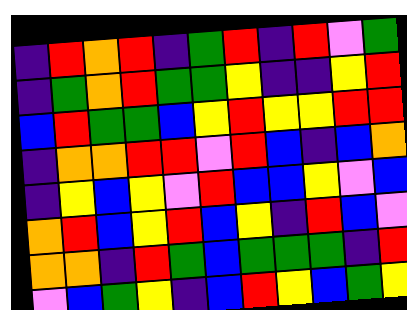[["indigo", "red", "orange", "red", "indigo", "green", "red", "indigo", "red", "violet", "green"], ["indigo", "green", "orange", "red", "green", "green", "yellow", "indigo", "indigo", "yellow", "red"], ["blue", "red", "green", "green", "blue", "yellow", "red", "yellow", "yellow", "red", "red"], ["indigo", "orange", "orange", "red", "red", "violet", "red", "blue", "indigo", "blue", "orange"], ["indigo", "yellow", "blue", "yellow", "violet", "red", "blue", "blue", "yellow", "violet", "blue"], ["orange", "red", "blue", "yellow", "red", "blue", "yellow", "indigo", "red", "blue", "violet"], ["orange", "orange", "indigo", "red", "green", "blue", "green", "green", "green", "indigo", "red"], ["violet", "blue", "green", "yellow", "indigo", "blue", "red", "yellow", "blue", "green", "yellow"]]